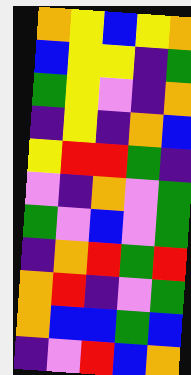[["orange", "yellow", "blue", "yellow", "orange"], ["blue", "yellow", "yellow", "indigo", "green"], ["green", "yellow", "violet", "indigo", "orange"], ["indigo", "yellow", "indigo", "orange", "blue"], ["yellow", "red", "red", "green", "indigo"], ["violet", "indigo", "orange", "violet", "green"], ["green", "violet", "blue", "violet", "green"], ["indigo", "orange", "red", "green", "red"], ["orange", "red", "indigo", "violet", "green"], ["orange", "blue", "blue", "green", "blue"], ["indigo", "violet", "red", "blue", "orange"]]